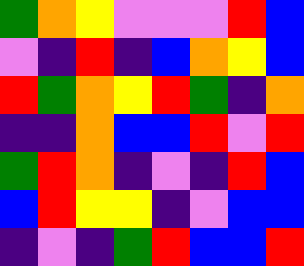[["green", "orange", "yellow", "violet", "violet", "violet", "red", "blue"], ["violet", "indigo", "red", "indigo", "blue", "orange", "yellow", "blue"], ["red", "green", "orange", "yellow", "red", "green", "indigo", "orange"], ["indigo", "indigo", "orange", "blue", "blue", "red", "violet", "red"], ["green", "red", "orange", "indigo", "violet", "indigo", "red", "blue"], ["blue", "red", "yellow", "yellow", "indigo", "violet", "blue", "blue"], ["indigo", "violet", "indigo", "green", "red", "blue", "blue", "red"]]